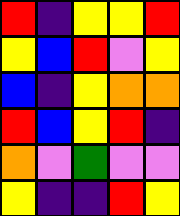[["red", "indigo", "yellow", "yellow", "red"], ["yellow", "blue", "red", "violet", "yellow"], ["blue", "indigo", "yellow", "orange", "orange"], ["red", "blue", "yellow", "red", "indigo"], ["orange", "violet", "green", "violet", "violet"], ["yellow", "indigo", "indigo", "red", "yellow"]]